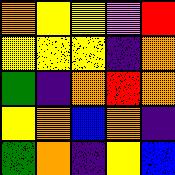[["orange", "yellow", "yellow", "violet", "red"], ["yellow", "yellow", "yellow", "indigo", "orange"], ["green", "indigo", "orange", "red", "orange"], ["yellow", "orange", "blue", "orange", "indigo"], ["green", "orange", "indigo", "yellow", "blue"]]